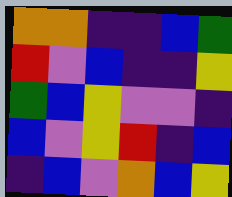[["orange", "orange", "indigo", "indigo", "blue", "green"], ["red", "violet", "blue", "indigo", "indigo", "yellow"], ["green", "blue", "yellow", "violet", "violet", "indigo"], ["blue", "violet", "yellow", "red", "indigo", "blue"], ["indigo", "blue", "violet", "orange", "blue", "yellow"]]